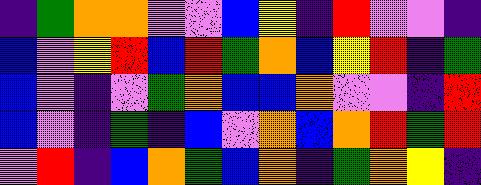[["indigo", "green", "orange", "orange", "violet", "violet", "blue", "yellow", "indigo", "red", "violet", "violet", "indigo"], ["blue", "violet", "yellow", "red", "blue", "red", "green", "orange", "blue", "yellow", "red", "indigo", "green"], ["blue", "violet", "indigo", "violet", "green", "orange", "blue", "blue", "orange", "violet", "violet", "indigo", "red"], ["blue", "violet", "indigo", "green", "indigo", "blue", "violet", "orange", "blue", "orange", "red", "green", "red"], ["violet", "red", "indigo", "blue", "orange", "green", "blue", "orange", "indigo", "green", "orange", "yellow", "indigo"]]